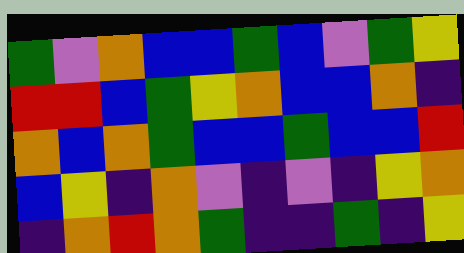[["green", "violet", "orange", "blue", "blue", "green", "blue", "violet", "green", "yellow"], ["red", "red", "blue", "green", "yellow", "orange", "blue", "blue", "orange", "indigo"], ["orange", "blue", "orange", "green", "blue", "blue", "green", "blue", "blue", "red"], ["blue", "yellow", "indigo", "orange", "violet", "indigo", "violet", "indigo", "yellow", "orange"], ["indigo", "orange", "red", "orange", "green", "indigo", "indigo", "green", "indigo", "yellow"]]